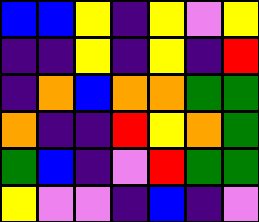[["blue", "blue", "yellow", "indigo", "yellow", "violet", "yellow"], ["indigo", "indigo", "yellow", "indigo", "yellow", "indigo", "red"], ["indigo", "orange", "blue", "orange", "orange", "green", "green"], ["orange", "indigo", "indigo", "red", "yellow", "orange", "green"], ["green", "blue", "indigo", "violet", "red", "green", "green"], ["yellow", "violet", "violet", "indigo", "blue", "indigo", "violet"]]